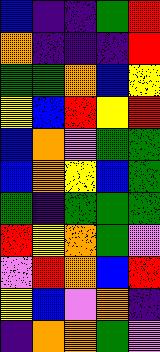[["blue", "indigo", "indigo", "green", "red"], ["orange", "indigo", "indigo", "indigo", "red"], ["green", "green", "orange", "blue", "yellow"], ["yellow", "blue", "red", "yellow", "red"], ["blue", "orange", "violet", "green", "green"], ["blue", "orange", "yellow", "blue", "green"], ["green", "indigo", "green", "green", "green"], ["red", "yellow", "orange", "green", "violet"], ["violet", "red", "orange", "blue", "red"], ["yellow", "blue", "violet", "orange", "indigo"], ["indigo", "orange", "orange", "green", "violet"]]